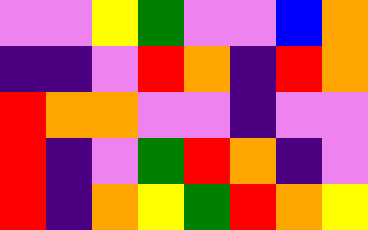[["violet", "violet", "yellow", "green", "violet", "violet", "blue", "orange"], ["indigo", "indigo", "violet", "red", "orange", "indigo", "red", "orange"], ["red", "orange", "orange", "violet", "violet", "indigo", "violet", "violet"], ["red", "indigo", "violet", "green", "red", "orange", "indigo", "violet"], ["red", "indigo", "orange", "yellow", "green", "red", "orange", "yellow"]]